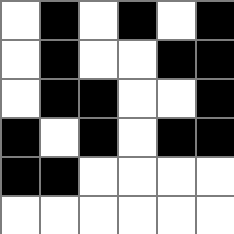[["white", "black", "white", "black", "white", "black"], ["white", "black", "white", "white", "black", "black"], ["white", "black", "black", "white", "white", "black"], ["black", "white", "black", "white", "black", "black"], ["black", "black", "white", "white", "white", "white"], ["white", "white", "white", "white", "white", "white"]]